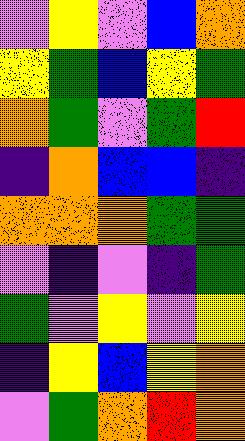[["violet", "yellow", "violet", "blue", "orange"], ["yellow", "green", "blue", "yellow", "green"], ["orange", "green", "violet", "green", "red"], ["indigo", "orange", "blue", "blue", "indigo"], ["orange", "orange", "orange", "green", "green"], ["violet", "indigo", "violet", "indigo", "green"], ["green", "violet", "yellow", "violet", "yellow"], ["indigo", "yellow", "blue", "yellow", "orange"], ["violet", "green", "orange", "red", "orange"]]